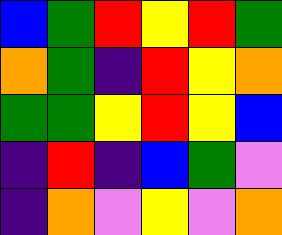[["blue", "green", "red", "yellow", "red", "green"], ["orange", "green", "indigo", "red", "yellow", "orange"], ["green", "green", "yellow", "red", "yellow", "blue"], ["indigo", "red", "indigo", "blue", "green", "violet"], ["indigo", "orange", "violet", "yellow", "violet", "orange"]]